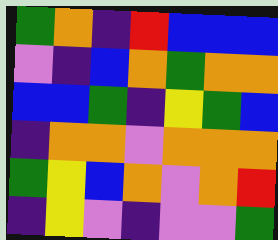[["green", "orange", "indigo", "red", "blue", "blue", "blue"], ["violet", "indigo", "blue", "orange", "green", "orange", "orange"], ["blue", "blue", "green", "indigo", "yellow", "green", "blue"], ["indigo", "orange", "orange", "violet", "orange", "orange", "orange"], ["green", "yellow", "blue", "orange", "violet", "orange", "red"], ["indigo", "yellow", "violet", "indigo", "violet", "violet", "green"]]